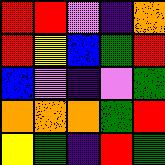[["red", "red", "violet", "indigo", "orange"], ["red", "yellow", "blue", "green", "red"], ["blue", "violet", "indigo", "violet", "green"], ["orange", "orange", "orange", "green", "red"], ["yellow", "green", "indigo", "red", "green"]]